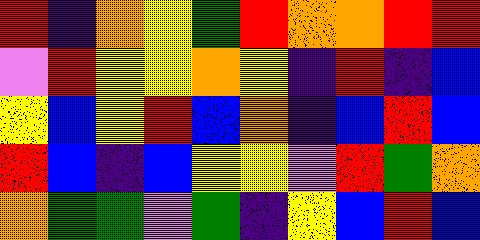[["red", "indigo", "orange", "yellow", "green", "red", "orange", "orange", "red", "red"], ["violet", "red", "yellow", "yellow", "orange", "yellow", "indigo", "red", "indigo", "blue"], ["yellow", "blue", "yellow", "red", "blue", "orange", "indigo", "blue", "red", "blue"], ["red", "blue", "indigo", "blue", "yellow", "yellow", "violet", "red", "green", "orange"], ["orange", "green", "green", "violet", "green", "indigo", "yellow", "blue", "red", "blue"]]